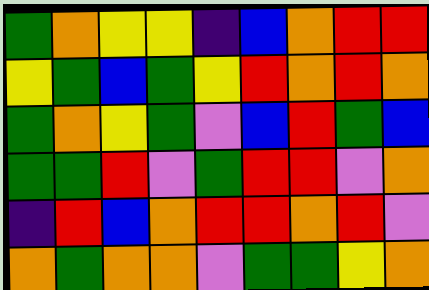[["green", "orange", "yellow", "yellow", "indigo", "blue", "orange", "red", "red"], ["yellow", "green", "blue", "green", "yellow", "red", "orange", "red", "orange"], ["green", "orange", "yellow", "green", "violet", "blue", "red", "green", "blue"], ["green", "green", "red", "violet", "green", "red", "red", "violet", "orange"], ["indigo", "red", "blue", "orange", "red", "red", "orange", "red", "violet"], ["orange", "green", "orange", "orange", "violet", "green", "green", "yellow", "orange"]]